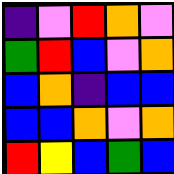[["indigo", "violet", "red", "orange", "violet"], ["green", "red", "blue", "violet", "orange"], ["blue", "orange", "indigo", "blue", "blue"], ["blue", "blue", "orange", "violet", "orange"], ["red", "yellow", "blue", "green", "blue"]]